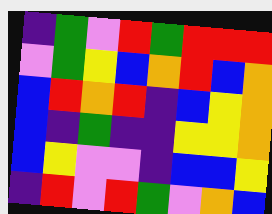[["indigo", "green", "violet", "red", "green", "red", "red", "red"], ["violet", "green", "yellow", "blue", "orange", "red", "blue", "orange"], ["blue", "red", "orange", "red", "indigo", "blue", "yellow", "orange"], ["blue", "indigo", "green", "indigo", "indigo", "yellow", "yellow", "orange"], ["blue", "yellow", "violet", "violet", "indigo", "blue", "blue", "yellow"], ["indigo", "red", "violet", "red", "green", "violet", "orange", "blue"]]